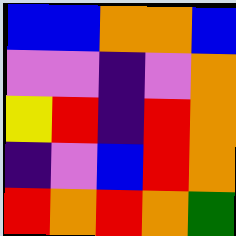[["blue", "blue", "orange", "orange", "blue"], ["violet", "violet", "indigo", "violet", "orange"], ["yellow", "red", "indigo", "red", "orange"], ["indigo", "violet", "blue", "red", "orange"], ["red", "orange", "red", "orange", "green"]]